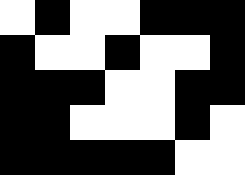[["white", "black", "white", "white", "black", "black", "black"], ["black", "white", "white", "black", "white", "white", "black"], ["black", "black", "black", "white", "white", "black", "black"], ["black", "black", "white", "white", "white", "black", "white"], ["black", "black", "black", "black", "black", "white", "white"]]